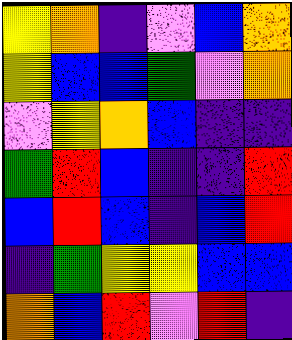[["yellow", "orange", "indigo", "violet", "blue", "orange"], ["yellow", "blue", "blue", "green", "violet", "orange"], ["violet", "yellow", "orange", "blue", "indigo", "indigo"], ["green", "red", "blue", "indigo", "indigo", "red"], ["blue", "red", "blue", "indigo", "blue", "red"], ["indigo", "green", "yellow", "yellow", "blue", "blue"], ["orange", "blue", "red", "violet", "red", "indigo"]]